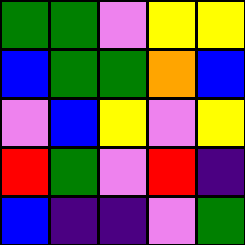[["green", "green", "violet", "yellow", "yellow"], ["blue", "green", "green", "orange", "blue"], ["violet", "blue", "yellow", "violet", "yellow"], ["red", "green", "violet", "red", "indigo"], ["blue", "indigo", "indigo", "violet", "green"]]